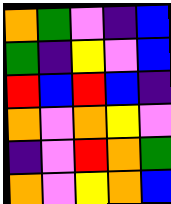[["orange", "green", "violet", "indigo", "blue"], ["green", "indigo", "yellow", "violet", "blue"], ["red", "blue", "red", "blue", "indigo"], ["orange", "violet", "orange", "yellow", "violet"], ["indigo", "violet", "red", "orange", "green"], ["orange", "violet", "yellow", "orange", "blue"]]